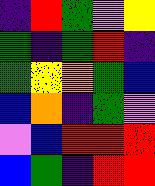[["indigo", "red", "green", "violet", "yellow"], ["green", "indigo", "green", "red", "indigo"], ["green", "yellow", "orange", "green", "blue"], ["blue", "orange", "indigo", "green", "violet"], ["violet", "blue", "red", "red", "red"], ["blue", "green", "indigo", "red", "red"]]